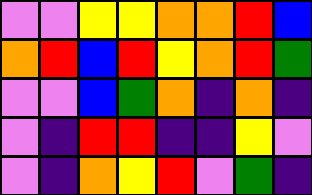[["violet", "violet", "yellow", "yellow", "orange", "orange", "red", "blue"], ["orange", "red", "blue", "red", "yellow", "orange", "red", "green"], ["violet", "violet", "blue", "green", "orange", "indigo", "orange", "indigo"], ["violet", "indigo", "red", "red", "indigo", "indigo", "yellow", "violet"], ["violet", "indigo", "orange", "yellow", "red", "violet", "green", "indigo"]]